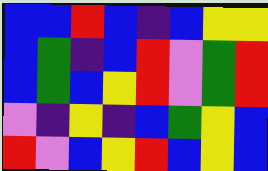[["blue", "blue", "red", "blue", "indigo", "blue", "yellow", "yellow"], ["blue", "green", "indigo", "blue", "red", "violet", "green", "red"], ["blue", "green", "blue", "yellow", "red", "violet", "green", "red"], ["violet", "indigo", "yellow", "indigo", "blue", "green", "yellow", "blue"], ["red", "violet", "blue", "yellow", "red", "blue", "yellow", "blue"]]